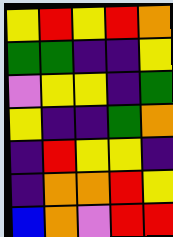[["yellow", "red", "yellow", "red", "orange"], ["green", "green", "indigo", "indigo", "yellow"], ["violet", "yellow", "yellow", "indigo", "green"], ["yellow", "indigo", "indigo", "green", "orange"], ["indigo", "red", "yellow", "yellow", "indigo"], ["indigo", "orange", "orange", "red", "yellow"], ["blue", "orange", "violet", "red", "red"]]